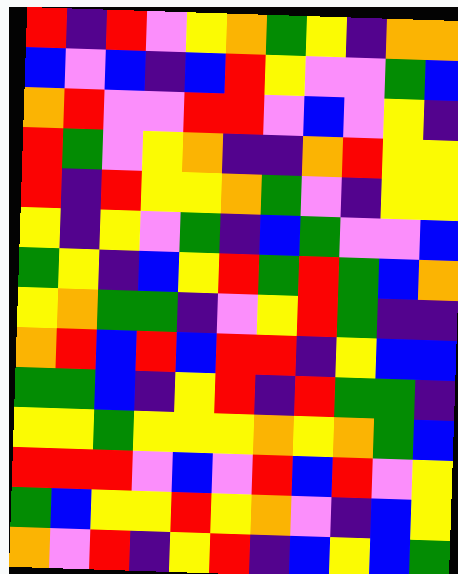[["red", "indigo", "red", "violet", "yellow", "orange", "green", "yellow", "indigo", "orange", "orange"], ["blue", "violet", "blue", "indigo", "blue", "red", "yellow", "violet", "violet", "green", "blue"], ["orange", "red", "violet", "violet", "red", "red", "violet", "blue", "violet", "yellow", "indigo"], ["red", "green", "violet", "yellow", "orange", "indigo", "indigo", "orange", "red", "yellow", "yellow"], ["red", "indigo", "red", "yellow", "yellow", "orange", "green", "violet", "indigo", "yellow", "yellow"], ["yellow", "indigo", "yellow", "violet", "green", "indigo", "blue", "green", "violet", "violet", "blue"], ["green", "yellow", "indigo", "blue", "yellow", "red", "green", "red", "green", "blue", "orange"], ["yellow", "orange", "green", "green", "indigo", "violet", "yellow", "red", "green", "indigo", "indigo"], ["orange", "red", "blue", "red", "blue", "red", "red", "indigo", "yellow", "blue", "blue"], ["green", "green", "blue", "indigo", "yellow", "red", "indigo", "red", "green", "green", "indigo"], ["yellow", "yellow", "green", "yellow", "yellow", "yellow", "orange", "yellow", "orange", "green", "blue"], ["red", "red", "red", "violet", "blue", "violet", "red", "blue", "red", "violet", "yellow"], ["green", "blue", "yellow", "yellow", "red", "yellow", "orange", "violet", "indigo", "blue", "yellow"], ["orange", "violet", "red", "indigo", "yellow", "red", "indigo", "blue", "yellow", "blue", "green"]]